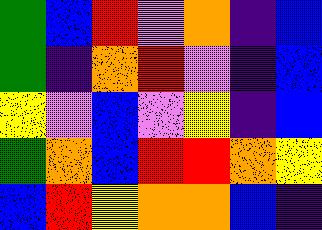[["green", "blue", "red", "violet", "orange", "indigo", "blue"], ["green", "indigo", "orange", "red", "violet", "indigo", "blue"], ["yellow", "violet", "blue", "violet", "yellow", "indigo", "blue"], ["green", "orange", "blue", "red", "red", "orange", "yellow"], ["blue", "red", "yellow", "orange", "orange", "blue", "indigo"]]